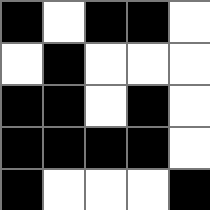[["black", "white", "black", "black", "white"], ["white", "black", "white", "white", "white"], ["black", "black", "white", "black", "white"], ["black", "black", "black", "black", "white"], ["black", "white", "white", "white", "black"]]